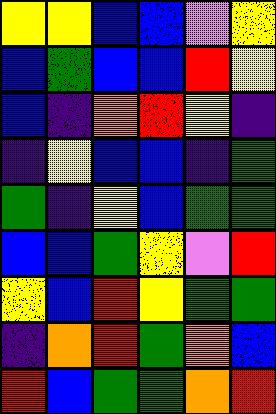[["yellow", "yellow", "blue", "blue", "violet", "yellow"], ["blue", "green", "blue", "blue", "red", "yellow"], ["blue", "indigo", "orange", "red", "yellow", "indigo"], ["indigo", "yellow", "blue", "blue", "indigo", "green"], ["green", "indigo", "yellow", "blue", "green", "green"], ["blue", "blue", "green", "yellow", "violet", "red"], ["yellow", "blue", "red", "yellow", "green", "green"], ["indigo", "orange", "red", "green", "orange", "blue"], ["red", "blue", "green", "green", "orange", "red"]]